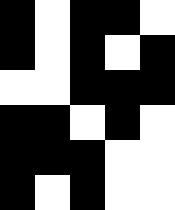[["black", "white", "black", "black", "white"], ["black", "white", "black", "white", "black"], ["white", "white", "black", "black", "black"], ["black", "black", "white", "black", "white"], ["black", "black", "black", "white", "white"], ["black", "white", "black", "white", "white"]]